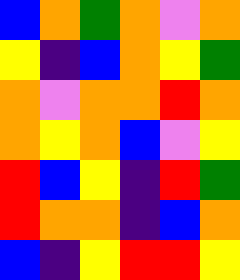[["blue", "orange", "green", "orange", "violet", "orange"], ["yellow", "indigo", "blue", "orange", "yellow", "green"], ["orange", "violet", "orange", "orange", "red", "orange"], ["orange", "yellow", "orange", "blue", "violet", "yellow"], ["red", "blue", "yellow", "indigo", "red", "green"], ["red", "orange", "orange", "indigo", "blue", "orange"], ["blue", "indigo", "yellow", "red", "red", "yellow"]]